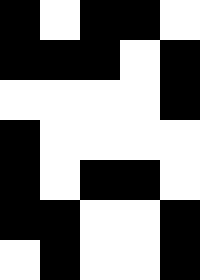[["black", "white", "black", "black", "white"], ["black", "black", "black", "white", "black"], ["white", "white", "white", "white", "black"], ["black", "white", "white", "white", "white"], ["black", "white", "black", "black", "white"], ["black", "black", "white", "white", "black"], ["white", "black", "white", "white", "black"]]